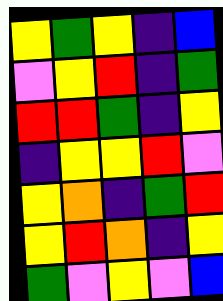[["yellow", "green", "yellow", "indigo", "blue"], ["violet", "yellow", "red", "indigo", "green"], ["red", "red", "green", "indigo", "yellow"], ["indigo", "yellow", "yellow", "red", "violet"], ["yellow", "orange", "indigo", "green", "red"], ["yellow", "red", "orange", "indigo", "yellow"], ["green", "violet", "yellow", "violet", "blue"]]